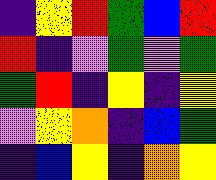[["indigo", "yellow", "red", "green", "blue", "red"], ["red", "indigo", "violet", "green", "violet", "green"], ["green", "red", "indigo", "yellow", "indigo", "yellow"], ["violet", "yellow", "orange", "indigo", "blue", "green"], ["indigo", "blue", "yellow", "indigo", "orange", "yellow"]]